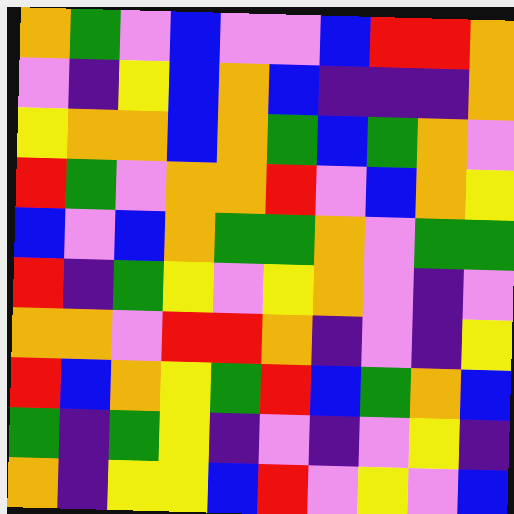[["orange", "green", "violet", "blue", "violet", "violet", "blue", "red", "red", "orange"], ["violet", "indigo", "yellow", "blue", "orange", "blue", "indigo", "indigo", "indigo", "orange"], ["yellow", "orange", "orange", "blue", "orange", "green", "blue", "green", "orange", "violet"], ["red", "green", "violet", "orange", "orange", "red", "violet", "blue", "orange", "yellow"], ["blue", "violet", "blue", "orange", "green", "green", "orange", "violet", "green", "green"], ["red", "indigo", "green", "yellow", "violet", "yellow", "orange", "violet", "indigo", "violet"], ["orange", "orange", "violet", "red", "red", "orange", "indigo", "violet", "indigo", "yellow"], ["red", "blue", "orange", "yellow", "green", "red", "blue", "green", "orange", "blue"], ["green", "indigo", "green", "yellow", "indigo", "violet", "indigo", "violet", "yellow", "indigo"], ["orange", "indigo", "yellow", "yellow", "blue", "red", "violet", "yellow", "violet", "blue"]]